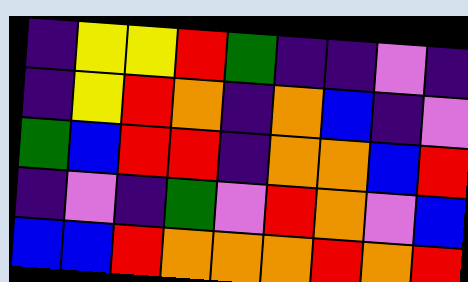[["indigo", "yellow", "yellow", "red", "green", "indigo", "indigo", "violet", "indigo"], ["indigo", "yellow", "red", "orange", "indigo", "orange", "blue", "indigo", "violet"], ["green", "blue", "red", "red", "indigo", "orange", "orange", "blue", "red"], ["indigo", "violet", "indigo", "green", "violet", "red", "orange", "violet", "blue"], ["blue", "blue", "red", "orange", "orange", "orange", "red", "orange", "red"]]